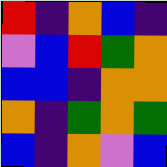[["red", "indigo", "orange", "blue", "indigo"], ["violet", "blue", "red", "green", "orange"], ["blue", "blue", "indigo", "orange", "orange"], ["orange", "indigo", "green", "orange", "green"], ["blue", "indigo", "orange", "violet", "blue"]]